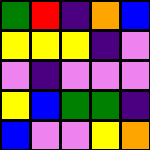[["green", "red", "indigo", "orange", "blue"], ["yellow", "yellow", "yellow", "indigo", "violet"], ["violet", "indigo", "violet", "violet", "violet"], ["yellow", "blue", "green", "green", "indigo"], ["blue", "violet", "violet", "yellow", "orange"]]